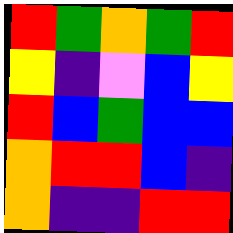[["red", "green", "orange", "green", "red"], ["yellow", "indigo", "violet", "blue", "yellow"], ["red", "blue", "green", "blue", "blue"], ["orange", "red", "red", "blue", "indigo"], ["orange", "indigo", "indigo", "red", "red"]]